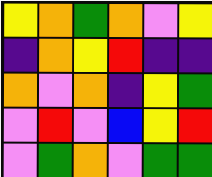[["yellow", "orange", "green", "orange", "violet", "yellow"], ["indigo", "orange", "yellow", "red", "indigo", "indigo"], ["orange", "violet", "orange", "indigo", "yellow", "green"], ["violet", "red", "violet", "blue", "yellow", "red"], ["violet", "green", "orange", "violet", "green", "green"]]